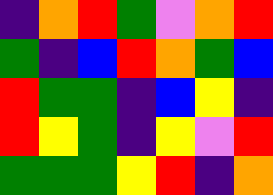[["indigo", "orange", "red", "green", "violet", "orange", "red"], ["green", "indigo", "blue", "red", "orange", "green", "blue"], ["red", "green", "green", "indigo", "blue", "yellow", "indigo"], ["red", "yellow", "green", "indigo", "yellow", "violet", "red"], ["green", "green", "green", "yellow", "red", "indigo", "orange"]]